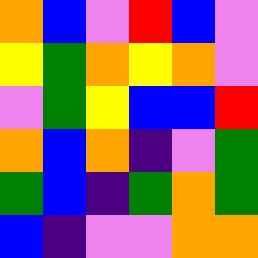[["orange", "blue", "violet", "red", "blue", "violet"], ["yellow", "green", "orange", "yellow", "orange", "violet"], ["violet", "green", "yellow", "blue", "blue", "red"], ["orange", "blue", "orange", "indigo", "violet", "green"], ["green", "blue", "indigo", "green", "orange", "green"], ["blue", "indigo", "violet", "violet", "orange", "orange"]]